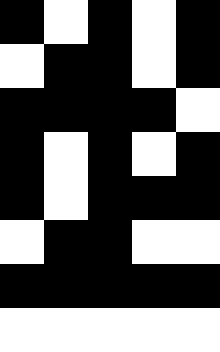[["black", "white", "black", "white", "black"], ["white", "black", "black", "white", "black"], ["black", "black", "black", "black", "white"], ["black", "white", "black", "white", "black"], ["black", "white", "black", "black", "black"], ["white", "black", "black", "white", "white"], ["black", "black", "black", "black", "black"], ["white", "white", "white", "white", "white"]]